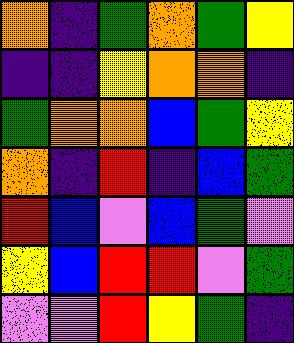[["orange", "indigo", "green", "orange", "green", "yellow"], ["indigo", "indigo", "yellow", "orange", "orange", "indigo"], ["green", "orange", "orange", "blue", "green", "yellow"], ["orange", "indigo", "red", "indigo", "blue", "green"], ["red", "blue", "violet", "blue", "green", "violet"], ["yellow", "blue", "red", "red", "violet", "green"], ["violet", "violet", "red", "yellow", "green", "indigo"]]